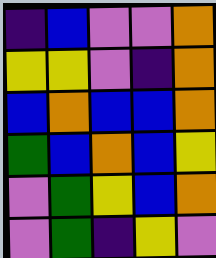[["indigo", "blue", "violet", "violet", "orange"], ["yellow", "yellow", "violet", "indigo", "orange"], ["blue", "orange", "blue", "blue", "orange"], ["green", "blue", "orange", "blue", "yellow"], ["violet", "green", "yellow", "blue", "orange"], ["violet", "green", "indigo", "yellow", "violet"]]